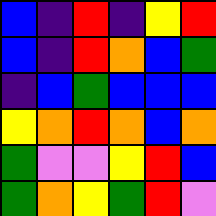[["blue", "indigo", "red", "indigo", "yellow", "red"], ["blue", "indigo", "red", "orange", "blue", "green"], ["indigo", "blue", "green", "blue", "blue", "blue"], ["yellow", "orange", "red", "orange", "blue", "orange"], ["green", "violet", "violet", "yellow", "red", "blue"], ["green", "orange", "yellow", "green", "red", "violet"]]